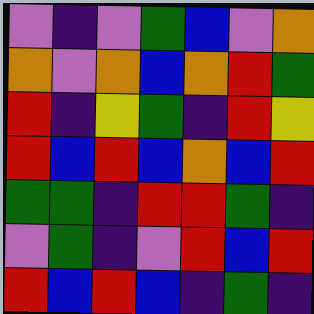[["violet", "indigo", "violet", "green", "blue", "violet", "orange"], ["orange", "violet", "orange", "blue", "orange", "red", "green"], ["red", "indigo", "yellow", "green", "indigo", "red", "yellow"], ["red", "blue", "red", "blue", "orange", "blue", "red"], ["green", "green", "indigo", "red", "red", "green", "indigo"], ["violet", "green", "indigo", "violet", "red", "blue", "red"], ["red", "blue", "red", "blue", "indigo", "green", "indigo"]]